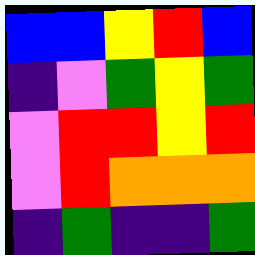[["blue", "blue", "yellow", "red", "blue"], ["indigo", "violet", "green", "yellow", "green"], ["violet", "red", "red", "yellow", "red"], ["violet", "red", "orange", "orange", "orange"], ["indigo", "green", "indigo", "indigo", "green"]]